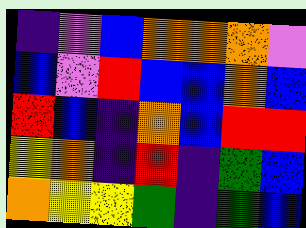[["indigo", "violet", "blue", "orange", "orange", "orange", "violet"], ["blue", "violet", "red", "blue", "blue", "orange", "blue"], ["red", "blue", "indigo", "orange", "blue", "red", "red"], ["yellow", "orange", "indigo", "red", "indigo", "green", "blue"], ["orange", "yellow", "yellow", "green", "indigo", "green", "blue"]]